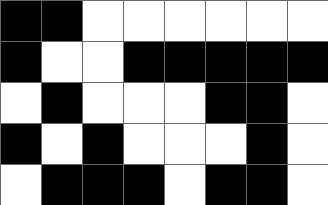[["black", "black", "white", "white", "white", "white", "white", "white"], ["black", "white", "white", "black", "black", "black", "black", "black"], ["white", "black", "white", "white", "white", "black", "black", "white"], ["black", "white", "black", "white", "white", "white", "black", "white"], ["white", "black", "black", "black", "white", "black", "black", "white"]]